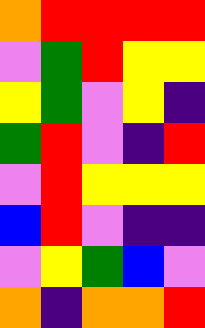[["orange", "red", "red", "red", "red"], ["violet", "green", "red", "yellow", "yellow"], ["yellow", "green", "violet", "yellow", "indigo"], ["green", "red", "violet", "indigo", "red"], ["violet", "red", "yellow", "yellow", "yellow"], ["blue", "red", "violet", "indigo", "indigo"], ["violet", "yellow", "green", "blue", "violet"], ["orange", "indigo", "orange", "orange", "red"]]